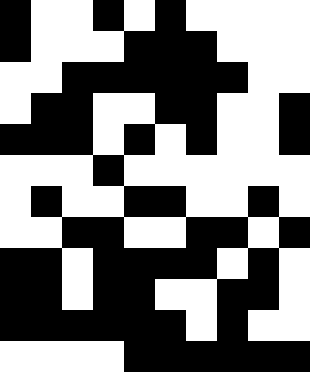[["black", "white", "white", "black", "white", "black", "white", "white", "white", "white"], ["black", "white", "white", "white", "black", "black", "black", "white", "white", "white"], ["white", "white", "black", "black", "black", "black", "black", "black", "white", "white"], ["white", "black", "black", "white", "white", "black", "black", "white", "white", "black"], ["black", "black", "black", "white", "black", "white", "black", "white", "white", "black"], ["white", "white", "white", "black", "white", "white", "white", "white", "white", "white"], ["white", "black", "white", "white", "black", "black", "white", "white", "black", "white"], ["white", "white", "black", "black", "white", "white", "black", "black", "white", "black"], ["black", "black", "white", "black", "black", "black", "black", "white", "black", "white"], ["black", "black", "white", "black", "black", "white", "white", "black", "black", "white"], ["black", "black", "black", "black", "black", "black", "white", "black", "white", "white"], ["white", "white", "white", "white", "black", "black", "black", "black", "black", "black"]]